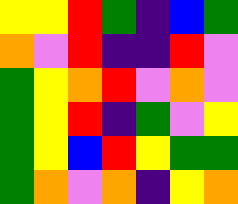[["yellow", "yellow", "red", "green", "indigo", "blue", "green"], ["orange", "violet", "red", "indigo", "indigo", "red", "violet"], ["green", "yellow", "orange", "red", "violet", "orange", "violet"], ["green", "yellow", "red", "indigo", "green", "violet", "yellow"], ["green", "yellow", "blue", "red", "yellow", "green", "green"], ["green", "orange", "violet", "orange", "indigo", "yellow", "orange"]]